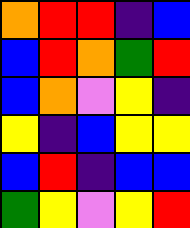[["orange", "red", "red", "indigo", "blue"], ["blue", "red", "orange", "green", "red"], ["blue", "orange", "violet", "yellow", "indigo"], ["yellow", "indigo", "blue", "yellow", "yellow"], ["blue", "red", "indigo", "blue", "blue"], ["green", "yellow", "violet", "yellow", "red"]]